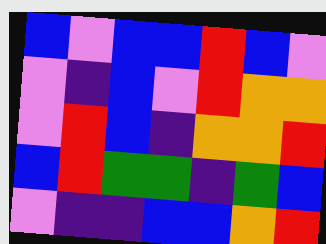[["blue", "violet", "blue", "blue", "red", "blue", "violet"], ["violet", "indigo", "blue", "violet", "red", "orange", "orange"], ["violet", "red", "blue", "indigo", "orange", "orange", "red"], ["blue", "red", "green", "green", "indigo", "green", "blue"], ["violet", "indigo", "indigo", "blue", "blue", "orange", "red"]]